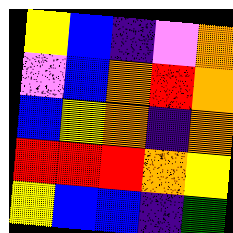[["yellow", "blue", "indigo", "violet", "orange"], ["violet", "blue", "orange", "red", "orange"], ["blue", "yellow", "orange", "indigo", "orange"], ["red", "red", "red", "orange", "yellow"], ["yellow", "blue", "blue", "indigo", "green"]]